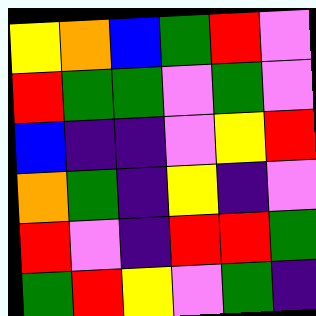[["yellow", "orange", "blue", "green", "red", "violet"], ["red", "green", "green", "violet", "green", "violet"], ["blue", "indigo", "indigo", "violet", "yellow", "red"], ["orange", "green", "indigo", "yellow", "indigo", "violet"], ["red", "violet", "indigo", "red", "red", "green"], ["green", "red", "yellow", "violet", "green", "indigo"]]